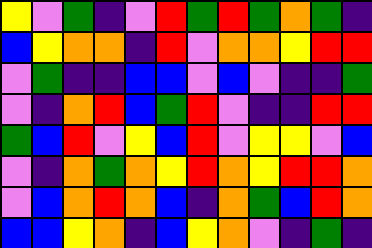[["yellow", "violet", "green", "indigo", "violet", "red", "green", "red", "green", "orange", "green", "indigo"], ["blue", "yellow", "orange", "orange", "indigo", "red", "violet", "orange", "orange", "yellow", "red", "red"], ["violet", "green", "indigo", "indigo", "blue", "blue", "violet", "blue", "violet", "indigo", "indigo", "green"], ["violet", "indigo", "orange", "red", "blue", "green", "red", "violet", "indigo", "indigo", "red", "red"], ["green", "blue", "red", "violet", "yellow", "blue", "red", "violet", "yellow", "yellow", "violet", "blue"], ["violet", "indigo", "orange", "green", "orange", "yellow", "red", "orange", "yellow", "red", "red", "orange"], ["violet", "blue", "orange", "red", "orange", "blue", "indigo", "orange", "green", "blue", "red", "orange"], ["blue", "blue", "yellow", "orange", "indigo", "blue", "yellow", "orange", "violet", "indigo", "green", "indigo"]]